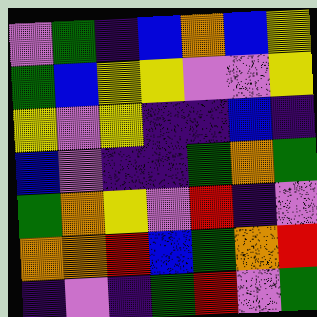[["violet", "green", "indigo", "blue", "orange", "blue", "yellow"], ["green", "blue", "yellow", "yellow", "violet", "violet", "yellow"], ["yellow", "violet", "yellow", "indigo", "indigo", "blue", "indigo"], ["blue", "violet", "indigo", "indigo", "green", "orange", "green"], ["green", "orange", "yellow", "violet", "red", "indigo", "violet"], ["orange", "orange", "red", "blue", "green", "orange", "red"], ["indigo", "violet", "indigo", "green", "red", "violet", "green"]]